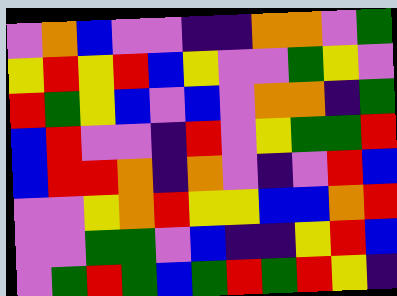[["violet", "orange", "blue", "violet", "violet", "indigo", "indigo", "orange", "orange", "violet", "green"], ["yellow", "red", "yellow", "red", "blue", "yellow", "violet", "violet", "green", "yellow", "violet"], ["red", "green", "yellow", "blue", "violet", "blue", "violet", "orange", "orange", "indigo", "green"], ["blue", "red", "violet", "violet", "indigo", "red", "violet", "yellow", "green", "green", "red"], ["blue", "red", "red", "orange", "indigo", "orange", "violet", "indigo", "violet", "red", "blue"], ["violet", "violet", "yellow", "orange", "red", "yellow", "yellow", "blue", "blue", "orange", "red"], ["violet", "violet", "green", "green", "violet", "blue", "indigo", "indigo", "yellow", "red", "blue"], ["violet", "green", "red", "green", "blue", "green", "red", "green", "red", "yellow", "indigo"]]